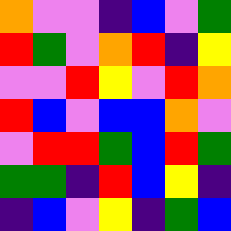[["orange", "violet", "violet", "indigo", "blue", "violet", "green"], ["red", "green", "violet", "orange", "red", "indigo", "yellow"], ["violet", "violet", "red", "yellow", "violet", "red", "orange"], ["red", "blue", "violet", "blue", "blue", "orange", "violet"], ["violet", "red", "red", "green", "blue", "red", "green"], ["green", "green", "indigo", "red", "blue", "yellow", "indigo"], ["indigo", "blue", "violet", "yellow", "indigo", "green", "blue"]]